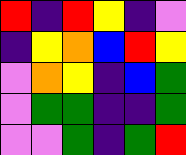[["red", "indigo", "red", "yellow", "indigo", "violet"], ["indigo", "yellow", "orange", "blue", "red", "yellow"], ["violet", "orange", "yellow", "indigo", "blue", "green"], ["violet", "green", "green", "indigo", "indigo", "green"], ["violet", "violet", "green", "indigo", "green", "red"]]